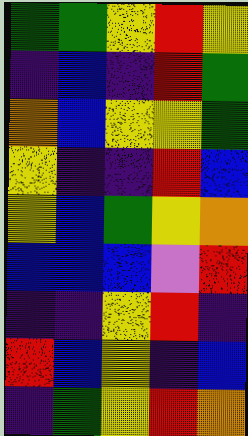[["green", "green", "yellow", "red", "yellow"], ["indigo", "blue", "indigo", "red", "green"], ["orange", "blue", "yellow", "yellow", "green"], ["yellow", "indigo", "indigo", "red", "blue"], ["yellow", "blue", "green", "yellow", "orange"], ["blue", "blue", "blue", "violet", "red"], ["indigo", "indigo", "yellow", "red", "indigo"], ["red", "blue", "yellow", "indigo", "blue"], ["indigo", "green", "yellow", "red", "orange"]]